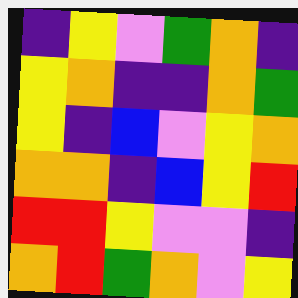[["indigo", "yellow", "violet", "green", "orange", "indigo"], ["yellow", "orange", "indigo", "indigo", "orange", "green"], ["yellow", "indigo", "blue", "violet", "yellow", "orange"], ["orange", "orange", "indigo", "blue", "yellow", "red"], ["red", "red", "yellow", "violet", "violet", "indigo"], ["orange", "red", "green", "orange", "violet", "yellow"]]